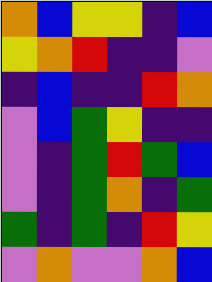[["orange", "blue", "yellow", "yellow", "indigo", "blue"], ["yellow", "orange", "red", "indigo", "indigo", "violet"], ["indigo", "blue", "indigo", "indigo", "red", "orange"], ["violet", "blue", "green", "yellow", "indigo", "indigo"], ["violet", "indigo", "green", "red", "green", "blue"], ["violet", "indigo", "green", "orange", "indigo", "green"], ["green", "indigo", "green", "indigo", "red", "yellow"], ["violet", "orange", "violet", "violet", "orange", "blue"]]